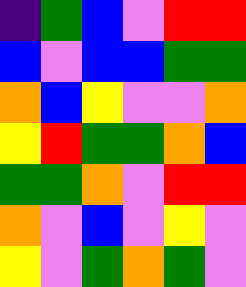[["indigo", "green", "blue", "violet", "red", "red"], ["blue", "violet", "blue", "blue", "green", "green"], ["orange", "blue", "yellow", "violet", "violet", "orange"], ["yellow", "red", "green", "green", "orange", "blue"], ["green", "green", "orange", "violet", "red", "red"], ["orange", "violet", "blue", "violet", "yellow", "violet"], ["yellow", "violet", "green", "orange", "green", "violet"]]